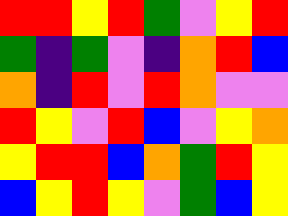[["red", "red", "yellow", "red", "green", "violet", "yellow", "red"], ["green", "indigo", "green", "violet", "indigo", "orange", "red", "blue"], ["orange", "indigo", "red", "violet", "red", "orange", "violet", "violet"], ["red", "yellow", "violet", "red", "blue", "violet", "yellow", "orange"], ["yellow", "red", "red", "blue", "orange", "green", "red", "yellow"], ["blue", "yellow", "red", "yellow", "violet", "green", "blue", "yellow"]]